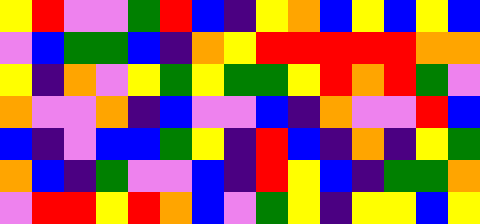[["yellow", "red", "violet", "violet", "green", "red", "blue", "indigo", "yellow", "orange", "blue", "yellow", "blue", "yellow", "blue"], ["violet", "blue", "green", "green", "blue", "indigo", "orange", "yellow", "red", "red", "red", "red", "red", "orange", "orange"], ["yellow", "indigo", "orange", "violet", "yellow", "green", "yellow", "green", "green", "yellow", "red", "orange", "red", "green", "violet"], ["orange", "violet", "violet", "orange", "indigo", "blue", "violet", "violet", "blue", "indigo", "orange", "violet", "violet", "red", "blue"], ["blue", "indigo", "violet", "blue", "blue", "green", "yellow", "indigo", "red", "blue", "indigo", "orange", "indigo", "yellow", "green"], ["orange", "blue", "indigo", "green", "violet", "violet", "blue", "indigo", "red", "yellow", "blue", "indigo", "green", "green", "orange"], ["violet", "red", "red", "yellow", "red", "orange", "blue", "violet", "green", "yellow", "indigo", "yellow", "yellow", "blue", "yellow"]]